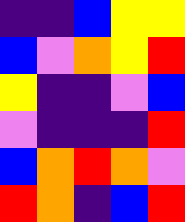[["indigo", "indigo", "blue", "yellow", "yellow"], ["blue", "violet", "orange", "yellow", "red"], ["yellow", "indigo", "indigo", "violet", "blue"], ["violet", "indigo", "indigo", "indigo", "red"], ["blue", "orange", "red", "orange", "violet"], ["red", "orange", "indigo", "blue", "red"]]